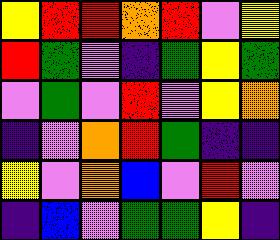[["yellow", "red", "red", "orange", "red", "violet", "yellow"], ["red", "green", "violet", "indigo", "green", "yellow", "green"], ["violet", "green", "violet", "red", "violet", "yellow", "orange"], ["indigo", "violet", "orange", "red", "green", "indigo", "indigo"], ["yellow", "violet", "orange", "blue", "violet", "red", "violet"], ["indigo", "blue", "violet", "green", "green", "yellow", "indigo"]]